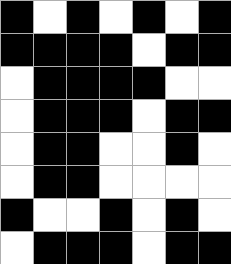[["black", "white", "black", "white", "black", "white", "black"], ["black", "black", "black", "black", "white", "black", "black"], ["white", "black", "black", "black", "black", "white", "white"], ["white", "black", "black", "black", "white", "black", "black"], ["white", "black", "black", "white", "white", "black", "white"], ["white", "black", "black", "white", "white", "white", "white"], ["black", "white", "white", "black", "white", "black", "white"], ["white", "black", "black", "black", "white", "black", "black"]]